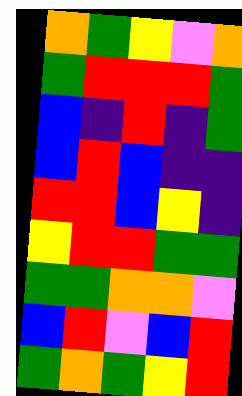[["orange", "green", "yellow", "violet", "orange"], ["green", "red", "red", "red", "green"], ["blue", "indigo", "red", "indigo", "green"], ["blue", "red", "blue", "indigo", "indigo"], ["red", "red", "blue", "yellow", "indigo"], ["yellow", "red", "red", "green", "green"], ["green", "green", "orange", "orange", "violet"], ["blue", "red", "violet", "blue", "red"], ["green", "orange", "green", "yellow", "red"]]